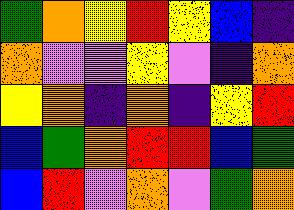[["green", "orange", "yellow", "red", "yellow", "blue", "indigo"], ["orange", "violet", "violet", "yellow", "violet", "indigo", "orange"], ["yellow", "orange", "indigo", "orange", "indigo", "yellow", "red"], ["blue", "green", "orange", "red", "red", "blue", "green"], ["blue", "red", "violet", "orange", "violet", "green", "orange"]]